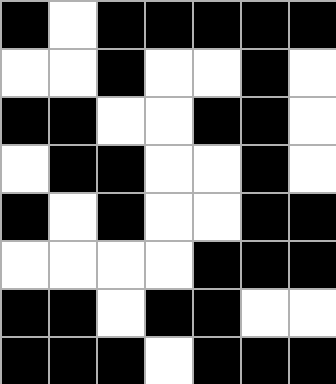[["black", "white", "black", "black", "black", "black", "black"], ["white", "white", "black", "white", "white", "black", "white"], ["black", "black", "white", "white", "black", "black", "white"], ["white", "black", "black", "white", "white", "black", "white"], ["black", "white", "black", "white", "white", "black", "black"], ["white", "white", "white", "white", "black", "black", "black"], ["black", "black", "white", "black", "black", "white", "white"], ["black", "black", "black", "white", "black", "black", "black"]]